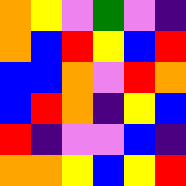[["orange", "yellow", "violet", "green", "violet", "indigo"], ["orange", "blue", "red", "yellow", "blue", "red"], ["blue", "blue", "orange", "violet", "red", "orange"], ["blue", "red", "orange", "indigo", "yellow", "blue"], ["red", "indigo", "violet", "violet", "blue", "indigo"], ["orange", "orange", "yellow", "blue", "yellow", "red"]]